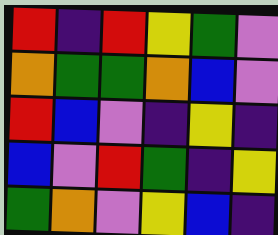[["red", "indigo", "red", "yellow", "green", "violet"], ["orange", "green", "green", "orange", "blue", "violet"], ["red", "blue", "violet", "indigo", "yellow", "indigo"], ["blue", "violet", "red", "green", "indigo", "yellow"], ["green", "orange", "violet", "yellow", "blue", "indigo"]]